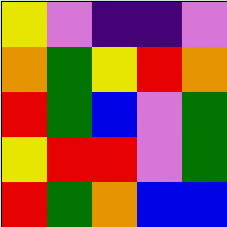[["yellow", "violet", "indigo", "indigo", "violet"], ["orange", "green", "yellow", "red", "orange"], ["red", "green", "blue", "violet", "green"], ["yellow", "red", "red", "violet", "green"], ["red", "green", "orange", "blue", "blue"]]